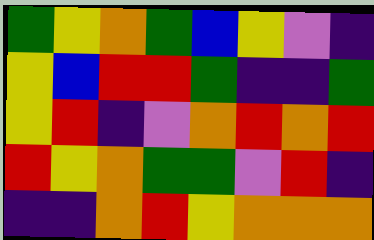[["green", "yellow", "orange", "green", "blue", "yellow", "violet", "indigo"], ["yellow", "blue", "red", "red", "green", "indigo", "indigo", "green"], ["yellow", "red", "indigo", "violet", "orange", "red", "orange", "red"], ["red", "yellow", "orange", "green", "green", "violet", "red", "indigo"], ["indigo", "indigo", "orange", "red", "yellow", "orange", "orange", "orange"]]